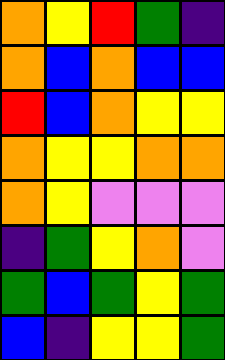[["orange", "yellow", "red", "green", "indigo"], ["orange", "blue", "orange", "blue", "blue"], ["red", "blue", "orange", "yellow", "yellow"], ["orange", "yellow", "yellow", "orange", "orange"], ["orange", "yellow", "violet", "violet", "violet"], ["indigo", "green", "yellow", "orange", "violet"], ["green", "blue", "green", "yellow", "green"], ["blue", "indigo", "yellow", "yellow", "green"]]